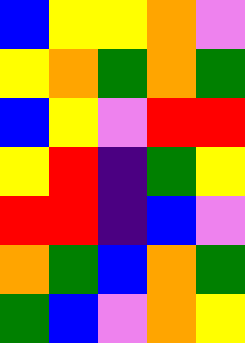[["blue", "yellow", "yellow", "orange", "violet"], ["yellow", "orange", "green", "orange", "green"], ["blue", "yellow", "violet", "red", "red"], ["yellow", "red", "indigo", "green", "yellow"], ["red", "red", "indigo", "blue", "violet"], ["orange", "green", "blue", "orange", "green"], ["green", "blue", "violet", "orange", "yellow"]]